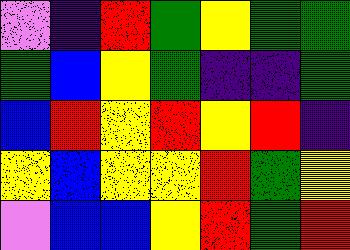[["violet", "indigo", "red", "green", "yellow", "green", "green"], ["green", "blue", "yellow", "green", "indigo", "indigo", "green"], ["blue", "red", "yellow", "red", "yellow", "red", "indigo"], ["yellow", "blue", "yellow", "yellow", "red", "green", "yellow"], ["violet", "blue", "blue", "yellow", "red", "green", "red"]]